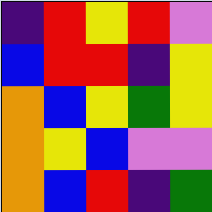[["indigo", "red", "yellow", "red", "violet"], ["blue", "red", "red", "indigo", "yellow"], ["orange", "blue", "yellow", "green", "yellow"], ["orange", "yellow", "blue", "violet", "violet"], ["orange", "blue", "red", "indigo", "green"]]